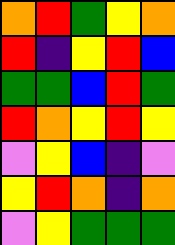[["orange", "red", "green", "yellow", "orange"], ["red", "indigo", "yellow", "red", "blue"], ["green", "green", "blue", "red", "green"], ["red", "orange", "yellow", "red", "yellow"], ["violet", "yellow", "blue", "indigo", "violet"], ["yellow", "red", "orange", "indigo", "orange"], ["violet", "yellow", "green", "green", "green"]]